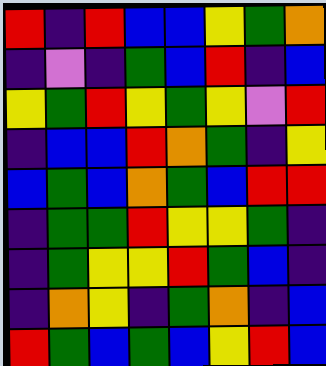[["red", "indigo", "red", "blue", "blue", "yellow", "green", "orange"], ["indigo", "violet", "indigo", "green", "blue", "red", "indigo", "blue"], ["yellow", "green", "red", "yellow", "green", "yellow", "violet", "red"], ["indigo", "blue", "blue", "red", "orange", "green", "indigo", "yellow"], ["blue", "green", "blue", "orange", "green", "blue", "red", "red"], ["indigo", "green", "green", "red", "yellow", "yellow", "green", "indigo"], ["indigo", "green", "yellow", "yellow", "red", "green", "blue", "indigo"], ["indigo", "orange", "yellow", "indigo", "green", "orange", "indigo", "blue"], ["red", "green", "blue", "green", "blue", "yellow", "red", "blue"]]